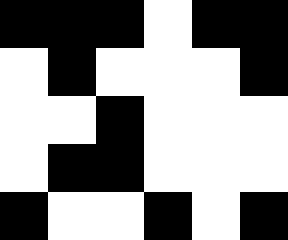[["black", "black", "black", "white", "black", "black"], ["white", "black", "white", "white", "white", "black"], ["white", "white", "black", "white", "white", "white"], ["white", "black", "black", "white", "white", "white"], ["black", "white", "white", "black", "white", "black"]]